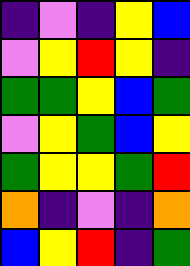[["indigo", "violet", "indigo", "yellow", "blue"], ["violet", "yellow", "red", "yellow", "indigo"], ["green", "green", "yellow", "blue", "green"], ["violet", "yellow", "green", "blue", "yellow"], ["green", "yellow", "yellow", "green", "red"], ["orange", "indigo", "violet", "indigo", "orange"], ["blue", "yellow", "red", "indigo", "green"]]